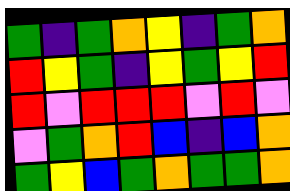[["green", "indigo", "green", "orange", "yellow", "indigo", "green", "orange"], ["red", "yellow", "green", "indigo", "yellow", "green", "yellow", "red"], ["red", "violet", "red", "red", "red", "violet", "red", "violet"], ["violet", "green", "orange", "red", "blue", "indigo", "blue", "orange"], ["green", "yellow", "blue", "green", "orange", "green", "green", "orange"]]